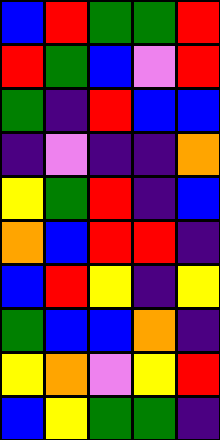[["blue", "red", "green", "green", "red"], ["red", "green", "blue", "violet", "red"], ["green", "indigo", "red", "blue", "blue"], ["indigo", "violet", "indigo", "indigo", "orange"], ["yellow", "green", "red", "indigo", "blue"], ["orange", "blue", "red", "red", "indigo"], ["blue", "red", "yellow", "indigo", "yellow"], ["green", "blue", "blue", "orange", "indigo"], ["yellow", "orange", "violet", "yellow", "red"], ["blue", "yellow", "green", "green", "indigo"]]